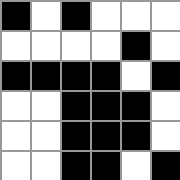[["black", "white", "black", "white", "white", "white"], ["white", "white", "white", "white", "black", "white"], ["black", "black", "black", "black", "white", "black"], ["white", "white", "black", "black", "black", "white"], ["white", "white", "black", "black", "black", "white"], ["white", "white", "black", "black", "white", "black"]]